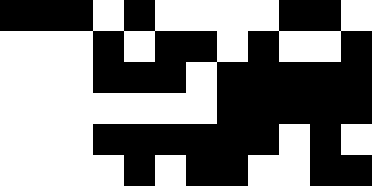[["black", "black", "black", "white", "black", "white", "white", "white", "white", "black", "black", "white"], ["white", "white", "white", "black", "white", "black", "black", "white", "black", "white", "white", "black"], ["white", "white", "white", "black", "black", "black", "white", "black", "black", "black", "black", "black"], ["white", "white", "white", "white", "white", "white", "white", "black", "black", "black", "black", "black"], ["white", "white", "white", "black", "black", "black", "black", "black", "black", "white", "black", "white"], ["white", "white", "white", "white", "black", "white", "black", "black", "white", "white", "black", "black"]]